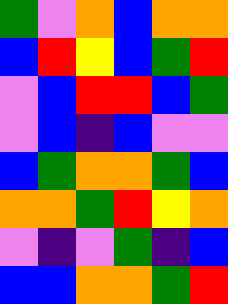[["green", "violet", "orange", "blue", "orange", "orange"], ["blue", "red", "yellow", "blue", "green", "red"], ["violet", "blue", "red", "red", "blue", "green"], ["violet", "blue", "indigo", "blue", "violet", "violet"], ["blue", "green", "orange", "orange", "green", "blue"], ["orange", "orange", "green", "red", "yellow", "orange"], ["violet", "indigo", "violet", "green", "indigo", "blue"], ["blue", "blue", "orange", "orange", "green", "red"]]